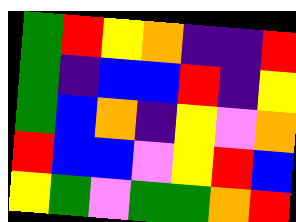[["green", "red", "yellow", "orange", "indigo", "indigo", "red"], ["green", "indigo", "blue", "blue", "red", "indigo", "yellow"], ["green", "blue", "orange", "indigo", "yellow", "violet", "orange"], ["red", "blue", "blue", "violet", "yellow", "red", "blue"], ["yellow", "green", "violet", "green", "green", "orange", "red"]]